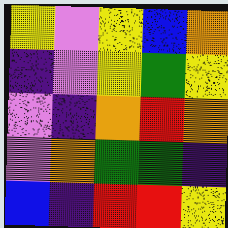[["yellow", "violet", "yellow", "blue", "orange"], ["indigo", "violet", "yellow", "green", "yellow"], ["violet", "indigo", "orange", "red", "orange"], ["violet", "orange", "green", "green", "indigo"], ["blue", "indigo", "red", "red", "yellow"]]